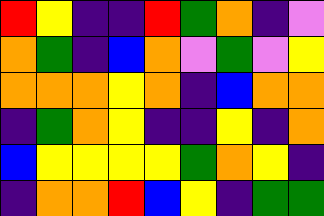[["red", "yellow", "indigo", "indigo", "red", "green", "orange", "indigo", "violet"], ["orange", "green", "indigo", "blue", "orange", "violet", "green", "violet", "yellow"], ["orange", "orange", "orange", "yellow", "orange", "indigo", "blue", "orange", "orange"], ["indigo", "green", "orange", "yellow", "indigo", "indigo", "yellow", "indigo", "orange"], ["blue", "yellow", "yellow", "yellow", "yellow", "green", "orange", "yellow", "indigo"], ["indigo", "orange", "orange", "red", "blue", "yellow", "indigo", "green", "green"]]